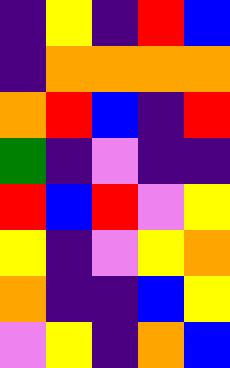[["indigo", "yellow", "indigo", "red", "blue"], ["indigo", "orange", "orange", "orange", "orange"], ["orange", "red", "blue", "indigo", "red"], ["green", "indigo", "violet", "indigo", "indigo"], ["red", "blue", "red", "violet", "yellow"], ["yellow", "indigo", "violet", "yellow", "orange"], ["orange", "indigo", "indigo", "blue", "yellow"], ["violet", "yellow", "indigo", "orange", "blue"]]